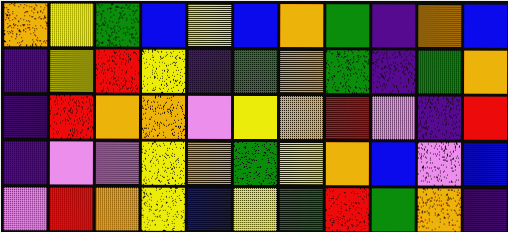[["orange", "yellow", "green", "blue", "yellow", "blue", "orange", "green", "indigo", "orange", "blue"], ["indigo", "yellow", "red", "yellow", "indigo", "green", "orange", "green", "indigo", "green", "orange"], ["indigo", "red", "orange", "orange", "violet", "yellow", "orange", "red", "violet", "indigo", "red"], ["indigo", "violet", "violet", "yellow", "orange", "green", "yellow", "orange", "blue", "violet", "blue"], ["violet", "red", "orange", "yellow", "blue", "yellow", "green", "red", "green", "orange", "indigo"]]